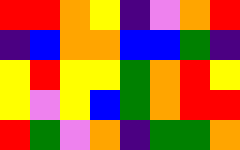[["red", "red", "orange", "yellow", "indigo", "violet", "orange", "red"], ["indigo", "blue", "orange", "orange", "blue", "blue", "green", "indigo"], ["yellow", "red", "yellow", "yellow", "green", "orange", "red", "yellow"], ["yellow", "violet", "yellow", "blue", "green", "orange", "red", "red"], ["red", "green", "violet", "orange", "indigo", "green", "green", "orange"]]